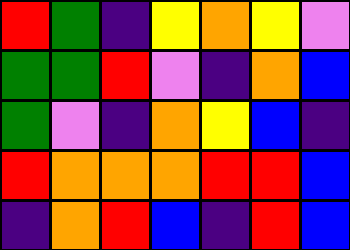[["red", "green", "indigo", "yellow", "orange", "yellow", "violet"], ["green", "green", "red", "violet", "indigo", "orange", "blue"], ["green", "violet", "indigo", "orange", "yellow", "blue", "indigo"], ["red", "orange", "orange", "orange", "red", "red", "blue"], ["indigo", "orange", "red", "blue", "indigo", "red", "blue"]]